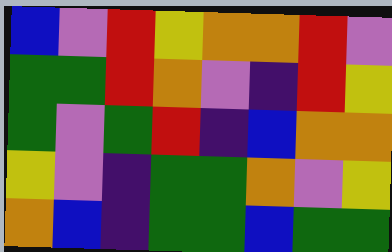[["blue", "violet", "red", "yellow", "orange", "orange", "red", "violet"], ["green", "green", "red", "orange", "violet", "indigo", "red", "yellow"], ["green", "violet", "green", "red", "indigo", "blue", "orange", "orange"], ["yellow", "violet", "indigo", "green", "green", "orange", "violet", "yellow"], ["orange", "blue", "indigo", "green", "green", "blue", "green", "green"]]